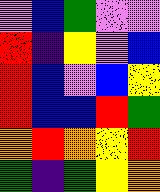[["violet", "blue", "green", "violet", "violet"], ["red", "indigo", "yellow", "violet", "blue"], ["red", "blue", "violet", "blue", "yellow"], ["red", "blue", "blue", "red", "green"], ["orange", "red", "orange", "yellow", "red"], ["green", "indigo", "green", "yellow", "orange"]]